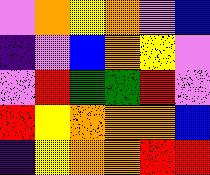[["violet", "orange", "yellow", "orange", "violet", "blue"], ["indigo", "violet", "blue", "orange", "yellow", "violet"], ["violet", "red", "green", "green", "red", "violet"], ["red", "yellow", "orange", "orange", "orange", "blue"], ["indigo", "yellow", "orange", "orange", "red", "red"]]